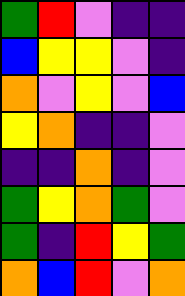[["green", "red", "violet", "indigo", "indigo"], ["blue", "yellow", "yellow", "violet", "indigo"], ["orange", "violet", "yellow", "violet", "blue"], ["yellow", "orange", "indigo", "indigo", "violet"], ["indigo", "indigo", "orange", "indigo", "violet"], ["green", "yellow", "orange", "green", "violet"], ["green", "indigo", "red", "yellow", "green"], ["orange", "blue", "red", "violet", "orange"]]